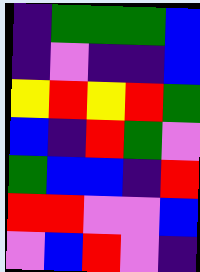[["indigo", "green", "green", "green", "blue"], ["indigo", "violet", "indigo", "indigo", "blue"], ["yellow", "red", "yellow", "red", "green"], ["blue", "indigo", "red", "green", "violet"], ["green", "blue", "blue", "indigo", "red"], ["red", "red", "violet", "violet", "blue"], ["violet", "blue", "red", "violet", "indigo"]]